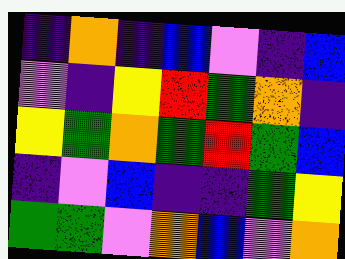[["indigo", "orange", "indigo", "blue", "violet", "indigo", "blue"], ["violet", "indigo", "yellow", "red", "green", "orange", "indigo"], ["yellow", "green", "orange", "green", "red", "green", "blue"], ["indigo", "violet", "blue", "indigo", "indigo", "green", "yellow"], ["green", "green", "violet", "orange", "blue", "violet", "orange"]]